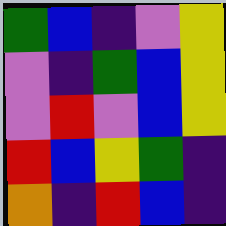[["green", "blue", "indigo", "violet", "yellow"], ["violet", "indigo", "green", "blue", "yellow"], ["violet", "red", "violet", "blue", "yellow"], ["red", "blue", "yellow", "green", "indigo"], ["orange", "indigo", "red", "blue", "indigo"]]